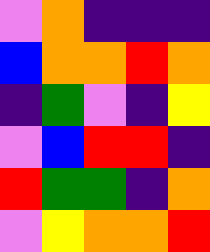[["violet", "orange", "indigo", "indigo", "indigo"], ["blue", "orange", "orange", "red", "orange"], ["indigo", "green", "violet", "indigo", "yellow"], ["violet", "blue", "red", "red", "indigo"], ["red", "green", "green", "indigo", "orange"], ["violet", "yellow", "orange", "orange", "red"]]